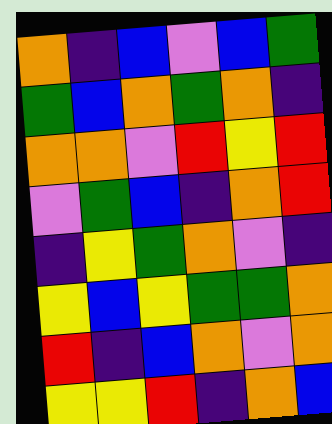[["orange", "indigo", "blue", "violet", "blue", "green"], ["green", "blue", "orange", "green", "orange", "indigo"], ["orange", "orange", "violet", "red", "yellow", "red"], ["violet", "green", "blue", "indigo", "orange", "red"], ["indigo", "yellow", "green", "orange", "violet", "indigo"], ["yellow", "blue", "yellow", "green", "green", "orange"], ["red", "indigo", "blue", "orange", "violet", "orange"], ["yellow", "yellow", "red", "indigo", "orange", "blue"]]